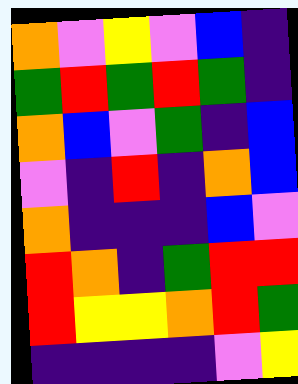[["orange", "violet", "yellow", "violet", "blue", "indigo"], ["green", "red", "green", "red", "green", "indigo"], ["orange", "blue", "violet", "green", "indigo", "blue"], ["violet", "indigo", "red", "indigo", "orange", "blue"], ["orange", "indigo", "indigo", "indigo", "blue", "violet"], ["red", "orange", "indigo", "green", "red", "red"], ["red", "yellow", "yellow", "orange", "red", "green"], ["indigo", "indigo", "indigo", "indigo", "violet", "yellow"]]